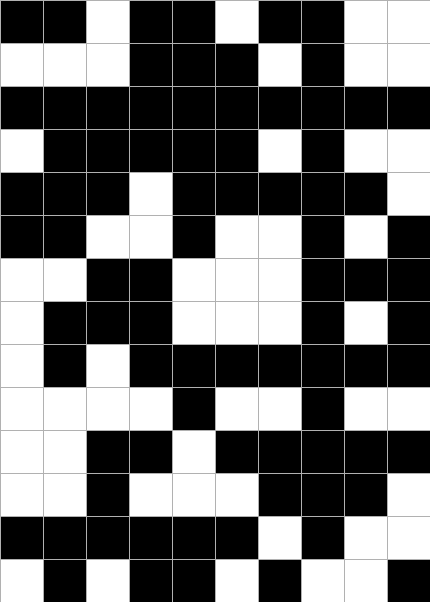[["black", "black", "white", "black", "black", "white", "black", "black", "white", "white"], ["white", "white", "white", "black", "black", "black", "white", "black", "white", "white"], ["black", "black", "black", "black", "black", "black", "black", "black", "black", "black"], ["white", "black", "black", "black", "black", "black", "white", "black", "white", "white"], ["black", "black", "black", "white", "black", "black", "black", "black", "black", "white"], ["black", "black", "white", "white", "black", "white", "white", "black", "white", "black"], ["white", "white", "black", "black", "white", "white", "white", "black", "black", "black"], ["white", "black", "black", "black", "white", "white", "white", "black", "white", "black"], ["white", "black", "white", "black", "black", "black", "black", "black", "black", "black"], ["white", "white", "white", "white", "black", "white", "white", "black", "white", "white"], ["white", "white", "black", "black", "white", "black", "black", "black", "black", "black"], ["white", "white", "black", "white", "white", "white", "black", "black", "black", "white"], ["black", "black", "black", "black", "black", "black", "white", "black", "white", "white"], ["white", "black", "white", "black", "black", "white", "black", "white", "white", "black"]]